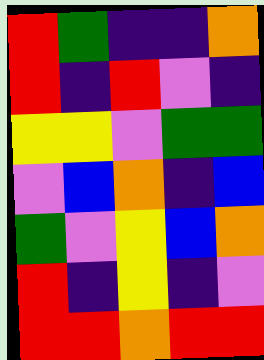[["red", "green", "indigo", "indigo", "orange"], ["red", "indigo", "red", "violet", "indigo"], ["yellow", "yellow", "violet", "green", "green"], ["violet", "blue", "orange", "indigo", "blue"], ["green", "violet", "yellow", "blue", "orange"], ["red", "indigo", "yellow", "indigo", "violet"], ["red", "red", "orange", "red", "red"]]